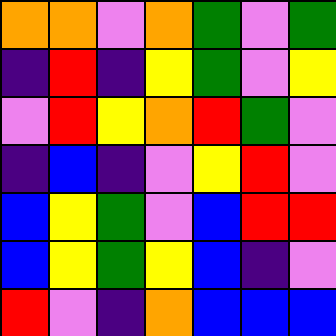[["orange", "orange", "violet", "orange", "green", "violet", "green"], ["indigo", "red", "indigo", "yellow", "green", "violet", "yellow"], ["violet", "red", "yellow", "orange", "red", "green", "violet"], ["indigo", "blue", "indigo", "violet", "yellow", "red", "violet"], ["blue", "yellow", "green", "violet", "blue", "red", "red"], ["blue", "yellow", "green", "yellow", "blue", "indigo", "violet"], ["red", "violet", "indigo", "orange", "blue", "blue", "blue"]]